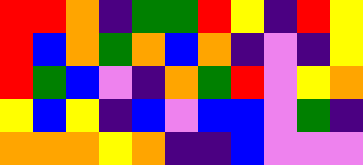[["red", "red", "orange", "indigo", "green", "green", "red", "yellow", "indigo", "red", "yellow"], ["red", "blue", "orange", "green", "orange", "blue", "orange", "indigo", "violet", "indigo", "yellow"], ["red", "green", "blue", "violet", "indigo", "orange", "green", "red", "violet", "yellow", "orange"], ["yellow", "blue", "yellow", "indigo", "blue", "violet", "blue", "blue", "violet", "green", "indigo"], ["orange", "orange", "orange", "yellow", "orange", "indigo", "indigo", "blue", "violet", "violet", "violet"]]